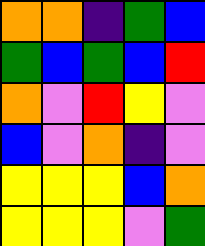[["orange", "orange", "indigo", "green", "blue"], ["green", "blue", "green", "blue", "red"], ["orange", "violet", "red", "yellow", "violet"], ["blue", "violet", "orange", "indigo", "violet"], ["yellow", "yellow", "yellow", "blue", "orange"], ["yellow", "yellow", "yellow", "violet", "green"]]